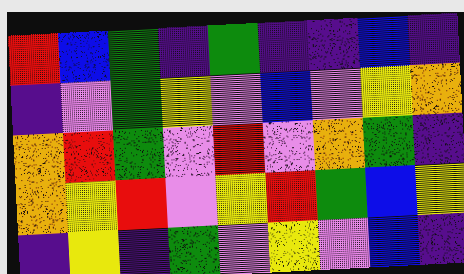[["red", "blue", "green", "indigo", "green", "indigo", "indigo", "blue", "indigo"], ["indigo", "violet", "green", "yellow", "violet", "blue", "violet", "yellow", "orange"], ["orange", "red", "green", "violet", "red", "violet", "orange", "green", "indigo"], ["orange", "yellow", "red", "violet", "yellow", "red", "green", "blue", "yellow"], ["indigo", "yellow", "indigo", "green", "violet", "yellow", "violet", "blue", "indigo"]]